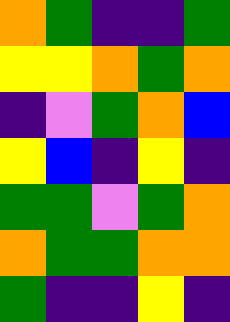[["orange", "green", "indigo", "indigo", "green"], ["yellow", "yellow", "orange", "green", "orange"], ["indigo", "violet", "green", "orange", "blue"], ["yellow", "blue", "indigo", "yellow", "indigo"], ["green", "green", "violet", "green", "orange"], ["orange", "green", "green", "orange", "orange"], ["green", "indigo", "indigo", "yellow", "indigo"]]